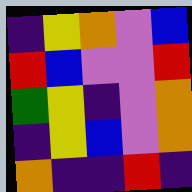[["indigo", "yellow", "orange", "violet", "blue"], ["red", "blue", "violet", "violet", "red"], ["green", "yellow", "indigo", "violet", "orange"], ["indigo", "yellow", "blue", "violet", "orange"], ["orange", "indigo", "indigo", "red", "indigo"]]